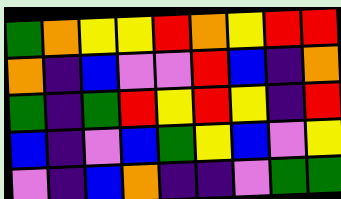[["green", "orange", "yellow", "yellow", "red", "orange", "yellow", "red", "red"], ["orange", "indigo", "blue", "violet", "violet", "red", "blue", "indigo", "orange"], ["green", "indigo", "green", "red", "yellow", "red", "yellow", "indigo", "red"], ["blue", "indigo", "violet", "blue", "green", "yellow", "blue", "violet", "yellow"], ["violet", "indigo", "blue", "orange", "indigo", "indigo", "violet", "green", "green"]]